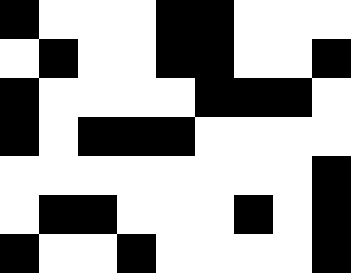[["black", "white", "white", "white", "black", "black", "white", "white", "white"], ["white", "black", "white", "white", "black", "black", "white", "white", "black"], ["black", "white", "white", "white", "white", "black", "black", "black", "white"], ["black", "white", "black", "black", "black", "white", "white", "white", "white"], ["white", "white", "white", "white", "white", "white", "white", "white", "black"], ["white", "black", "black", "white", "white", "white", "black", "white", "black"], ["black", "white", "white", "black", "white", "white", "white", "white", "black"]]